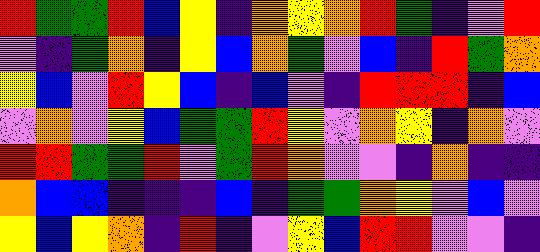[["red", "green", "green", "red", "blue", "yellow", "indigo", "orange", "yellow", "orange", "red", "green", "indigo", "violet", "red"], ["violet", "indigo", "green", "orange", "indigo", "yellow", "blue", "orange", "green", "violet", "blue", "indigo", "red", "green", "orange"], ["yellow", "blue", "violet", "red", "yellow", "blue", "indigo", "blue", "violet", "indigo", "red", "red", "red", "indigo", "blue"], ["violet", "orange", "violet", "yellow", "blue", "green", "green", "red", "yellow", "violet", "orange", "yellow", "indigo", "orange", "violet"], ["red", "red", "green", "green", "red", "violet", "green", "red", "orange", "violet", "violet", "indigo", "orange", "indigo", "indigo"], ["orange", "blue", "blue", "indigo", "indigo", "indigo", "blue", "indigo", "green", "green", "orange", "yellow", "violet", "blue", "violet"], ["yellow", "blue", "yellow", "orange", "indigo", "red", "indigo", "violet", "yellow", "blue", "red", "red", "violet", "violet", "indigo"]]